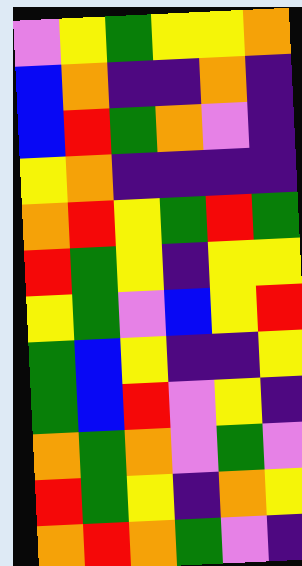[["violet", "yellow", "green", "yellow", "yellow", "orange"], ["blue", "orange", "indigo", "indigo", "orange", "indigo"], ["blue", "red", "green", "orange", "violet", "indigo"], ["yellow", "orange", "indigo", "indigo", "indigo", "indigo"], ["orange", "red", "yellow", "green", "red", "green"], ["red", "green", "yellow", "indigo", "yellow", "yellow"], ["yellow", "green", "violet", "blue", "yellow", "red"], ["green", "blue", "yellow", "indigo", "indigo", "yellow"], ["green", "blue", "red", "violet", "yellow", "indigo"], ["orange", "green", "orange", "violet", "green", "violet"], ["red", "green", "yellow", "indigo", "orange", "yellow"], ["orange", "red", "orange", "green", "violet", "indigo"]]